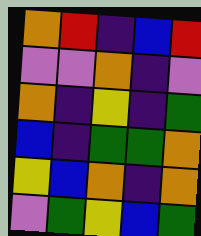[["orange", "red", "indigo", "blue", "red"], ["violet", "violet", "orange", "indigo", "violet"], ["orange", "indigo", "yellow", "indigo", "green"], ["blue", "indigo", "green", "green", "orange"], ["yellow", "blue", "orange", "indigo", "orange"], ["violet", "green", "yellow", "blue", "green"]]